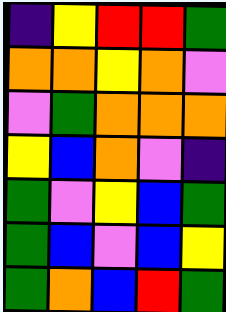[["indigo", "yellow", "red", "red", "green"], ["orange", "orange", "yellow", "orange", "violet"], ["violet", "green", "orange", "orange", "orange"], ["yellow", "blue", "orange", "violet", "indigo"], ["green", "violet", "yellow", "blue", "green"], ["green", "blue", "violet", "blue", "yellow"], ["green", "orange", "blue", "red", "green"]]